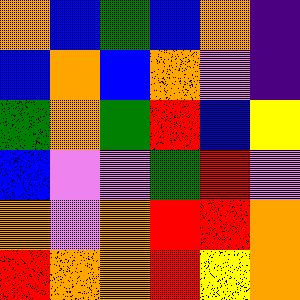[["orange", "blue", "green", "blue", "orange", "indigo"], ["blue", "orange", "blue", "orange", "violet", "indigo"], ["green", "orange", "green", "red", "blue", "yellow"], ["blue", "violet", "violet", "green", "red", "violet"], ["orange", "violet", "orange", "red", "red", "orange"], ["red", "orange", "orange", "red", "yellow", "orange"]]